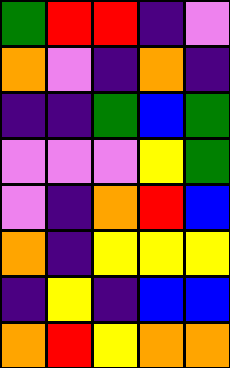[["green", "red", "red", "indigo", "violet"], ["orange", "violet", "indigo", "orange", "indigo"], ["indigo", "indigo", "green", "blue", "green"], ["violet", "violet", "violet", "yellow", "green"], ["violet", "indigo", "orange", "red", "blue"], ["orange", "indigo", "yellow", "yellow", "yellow"], ["indigo", "yellow", "indigo", "blue", "blue"], ["orange", "red", "yellow", "orange", "orange"]]